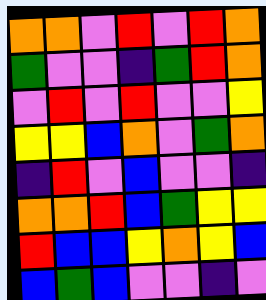[["orange", "orange", "violet", "red", "violet", "red", "orange"], ["green", "violet", "violet", "indigo", "green", "red", "orange"], ["violet", "red", "violet", "red", "violet", "violet", "yellow"], ["yellow", "yellow", "blue", "orange", "violet", "green", "orange"], ["indigo", "red", "violet", "blue", "violet", "violet", "indigo"], ["orange", "orange", "red", "blue", "green", "yellow", "yellow"], ["red", "blue", "blue", "yellow", "orange", "yellow", "blue"], ["blue", "green", "blue", "violet", "violet", "indigo", "violet"]]